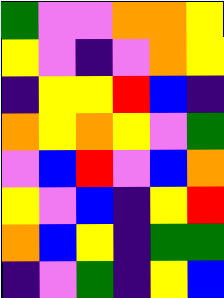[["green", "violet", "violet", "orange", "orange", "yellow"], ["yellow", "violet", "indigo", "violet", "orange", "yellow"], ["indigo", "yellow", "yellow", "red", "blue", "indigo"], ["orange", "yellow", "orange", "yellow", "violet", "green"], ["violet", "blue", "red", "violet", "blue", "orange"], ["yellow", "violet", "blue", "indigo", "yellow", "red"], ["orange", "blue", "yellow", "indigo", "green", "green"], ["indigo", "violet", "green", "indigo", "yellow", "blue"]]